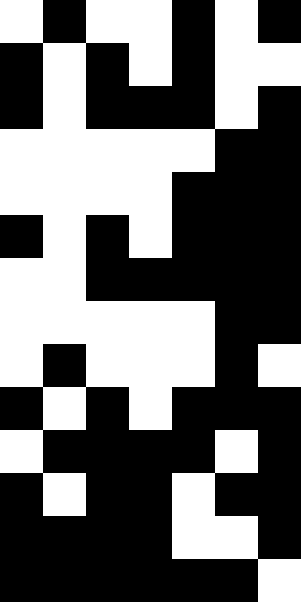[["white", "black", "white", "white", "black", "white", "black"], ["black", "white", "black", "white", "black", "white", "white"], ["black", "white", "black", "black", "black", "white", "black"], ["white", "white", "white", "white", "white", "black", "black"], ["white", "white", "white", "white", "black", "black", "black"], ["black", "white", "black", "white", "black", "black", "black"], ["white", "white", "black", "black", "black", "black", "black"], ["white", "white", "white", "white", "white", "black", "black"], ["white", "black", "white", "white", "white", "black", "white"], ["black", "white", "black", "white", "black", "black", "black"], ["white", "black", "black", "black", "black", "white", "black"], ["black", "white", "black", "black", "white", "black", "black"], ["black", "black", "black", "black", "white", "white", "black"], ["black", "black", "black", "black", "black", "black", "white"]]